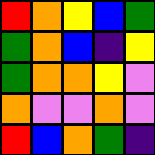[["red", "orange", "yellow", "blue", "green"], ["green", "orange", "blue", "indigo", "yellow"], ["green", "orange", "orange", "yellow", "violet"], ["orange", "violet", "violet", "orange", "violet"], ["red", "blue", "orange", "green", "indigo"]]